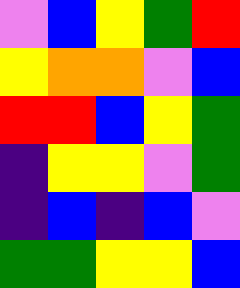[["violet", "blue", "yellow", "green", "red"], ["yellow", "orange", "orange", "violet", "blue"], ["red", "red", "blue", "yellow", "green"], ["indigo", "yellow", "yellow", "violet", "green"], ["indigo", "blue", "indigo", "blue", "violet"], ["green", "green", "yellow", "yellow", "blue"]]